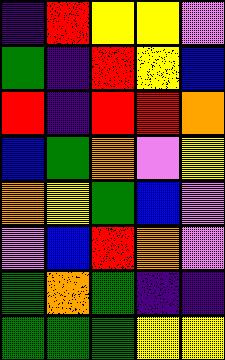[["indigo", "red", "yellow", "yellow", "violet"], ["green", "indigo", "red", "yellow", "blue"], ["red", "indigo", "red", "red", "orange"], ["blue", "green", "orange", "violet", "yellow"], ["orange", "yellow", "green", "blue", "violet"], ["violet", "blue", "red", "orange", "violet"], ["green", "orange", "green", "indigo", "indigo"], ["green", "green", "green", "yellow", "yellow"]]